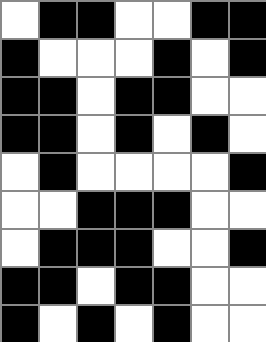[["white", "black", "black", "white", "white", "black", "black"], ["black", "white", "white", "white", "black", "white", "black"], ["black", "black", "white", "black", "black", "white", "white"], ["black", "black", "white", "black", "white", "black", "white"], ["white", "black", "white", "white", "white", "white", "black"], ["white", "white", "black", "black", "black", "white", "white"], ["white", "black", "black", "black", "white", "white", "black"], ["black", "black", "white", "black", "black", "white", "white"], ["black", "white", "black", "white", "black", "white", "white"]]